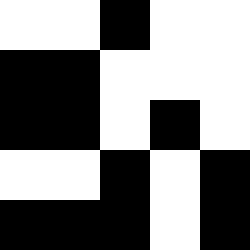[["white", "white", "black", "white", "white"], ["black", "black", "white", "white", "white"], ["black", "black", "white", "black", "white"], ["white", "white", "black", "white", "black"], ["black", "black", "black", "white", "black"]]